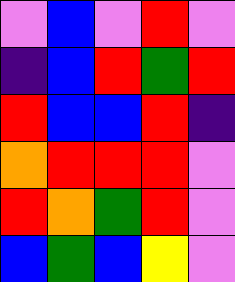[["violet", "blue", "violet", "red", "violet"], ["indigo", "blue", "red", "green", "red"], ["red", "blue", "blue", "red", "indigo"], ["orange", "red", "red", "red", "violet"], ["red", "orange", "green", "red", "violet"], ["blue", "green", "blue", "yellow", "violet"]]